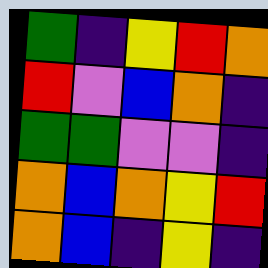[["green", "indigo", "yellow", "red", "orange"], ["red", "violet", "blue", "orange", "indigo"], ["green", "green", "violet", "violet", "indigo"], ["orange", "blue", "orange", "yellow", "red"], ["orange", "blue", "indigo", "yellow", "indigo"]]